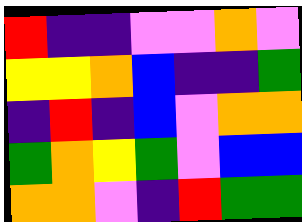[["red", "indigo", "indigo", "violet", "violet", "orange", "violet"], ["yellow", "yellow", "orange", "blue", "indigo", "indigo", "green"], ["indigo", "red", "indigo", "blue", "violet", "orange", "orange"], ["green", "orange", "yellow", "green", "violet", "blue", "blue"], ["orange", "orange", "violet", "indigo", "red", "green", "green"]]